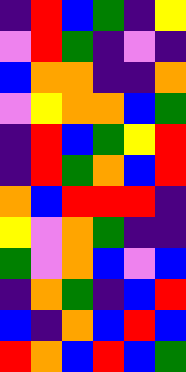[["indigo", "red", "blue", "green", "indigo", "yellow"], ["violet", "red", "green", "indigo", "violet", "indigo"], ["blue", "orange", "orange", "indigo", "indigo", "orange"], ["violet", "yellow", "orange", "orange", "blue", "green"], ["indigo", "red", "blue", "green", "yellow", "red"], ["indigo", "red", "green", "orange", "blue", "red"], ["orange", "blue", "red", "red", "red", "indigo"], ["yellow", "violet", "orange", "green", "indigo", "indigo"], ["green", "violet", "orange", "blue", "violet", "blue"], ["indigo", "orange", "green", "indigo", "blue", "red"], ["blue", "indigo", "orange", "blue", "red", "blue"], ["red", "orange", "blue", "red", "blue", "green"]]